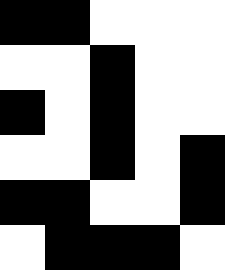[["black", "black", "white", "white", "white"], ["white", "white", "black", "white", "white"], ["black", "white", "black", "white", "white"], ["white", "white", "black", "white", "black"], ["black", "black", "white", "white", "black"], ["white", "black", "black", "black", "white"]]